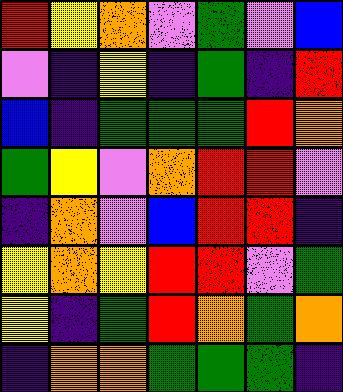[["red", "yellow", "orange", "violet", "green", "violet", "blue"], ["violet", "indigo", "yellow", "indigo", "green", "indigo", "red"], ["blue", "indigo", "green", "green", "green", "red", "orange"], ["green", "yellow", "violet", "orange", "red", "red", "violet"], ["indigo", "orange", "violet", "blue", "red", "red", "indigo"], ["yellow", "orange", "yellow", "red", "red", "violet", "green"], ["yellow", "indigo", "green", "red", "orange", "green", "orange"], ["indigo", "orange", "orange", "green", "green", "green", "indigo"]]